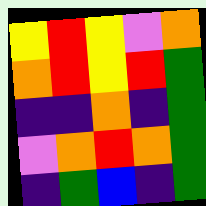[["yellow", "red", "yellow", "violet", "orange"], ["orange", "red", "yellow", "red", "green"], ["indigo", "indigo", "orange", "indigo", "green"], ["violet", "orange", "red", "orange", "green"], ["indigo", "green", "blue", "indigo", "green"]]